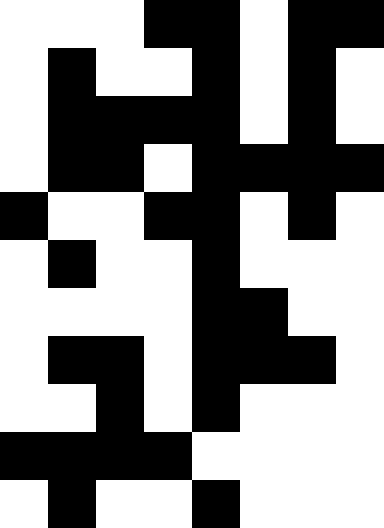[["white", "white", "white", "black", "black", "white", "black", "black"], ["white", "black", "white", "white", "black", "white", "black", "white"], ["white", "black", "black", "black", "black", "white", "black", "white"], ["white", "black", "black", "white", "black", "black", "black", "black"], ["black", "white", "white", "black", "black", "white", "black", "white"], ["white", "black", "white", "white", "black", "white", "white", "white"], ["white", "white", "white", "white", "black", "black", "white", "white"], ["white", "black", "black", "white", "black", "black", "black", "white"], ["white", "white", "black", "white", "black", "white", "white", "white"], ["black", "black", "black", "black", "white", "white", "white", "white"], ["white", "black", "white", "white", "black", "white", "white", "white"]]